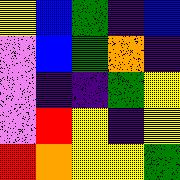[["yellow", "blue", "green", "indigo", "blue"], ["violet", "blue", "green", "orange", "indigo"], ["violet", "indigo", "indigo", "green", "yellow"], ["violet", "red", "yellow", "indigo", "yellow"], ["red", "orange", "yellow", "yellow", "green"]]